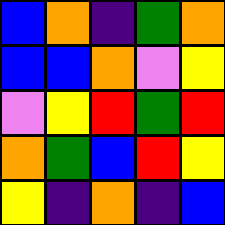[["blue", "orange", "indigo", "green", "orange"], ["blue", "blue", "orange", "violet", "yellow"], ["violet", "yellow", "red", "green", "red"], ["orange", "green", "blue", "red", "yellow"], ["yellow", "indigo", "orange", "indigo", "blue"]]